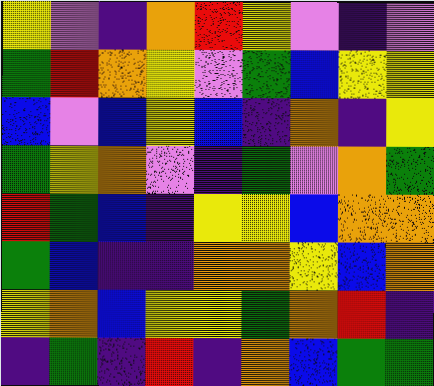[["yellow", "violet", "indigo", "orange", "red", "yellow", "violet", "indigo", "violet"], ["green", "red", "orange", "yellow", "violet", "green", "blue", "yellow", "yellow"], ["blue", "violet", "blue", "yellow", "blue", "indigo", "orange", "indigo", "yellow"], ["green", "yellow", "orange", "violet", "indigo", "green", "violet", "orange", "green"], ["red", "green", "blue", "indigo", "yellow", "yellow", "blue", "orange", "orange"], ["green", "blue", "indigo", "indigo", "orange", "orange", "yellow", "blue", "orange"], ["yellow", "orange", "blue", "yellow", "yellow", "green", "orange", "red", "indigo"], ["indigo", "green", "indigo", "red", "indigo", "orange", "blue", "green", "green"]]